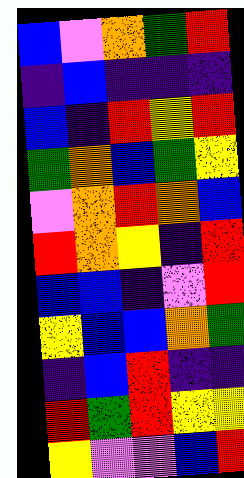[["blue", "violet", "orange", "green", "red"], ["indigo", "blue", "indigo", "indigo", "indigo"], ["blue", "indigo", "red", "yellow", "red"], ["green", "orange", "blue", "green", "yellow"], ["violet", "orange", "red", "orange", "blue"], ["red", "orange", "yellow", "indigo", "red"], ["blue", "blue", "indigo", "violet", "red"], ["yellow", "blue", "blue", "orange", "green"], ["indigo", "blue", "red", "indigo", "indigo"], ["red", "green", "red", "yellow", "yellow"], ["yellow", "violet", "violet", "blue", "red"]]